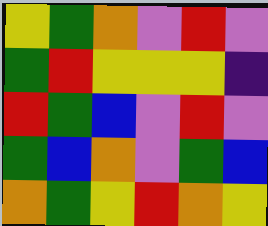[["yellow", "green", "orange", "violet", "red", "violet"], ["green", "red", "yellow", "yellow", "yellow", "indigo"], ["red", "green", "blue", "violet", "red", "violet"], ["green", "blue", "orange", "violet", "green", "blue"], ["orange", "green", "yellow", "red", "orange", "yellow"]]